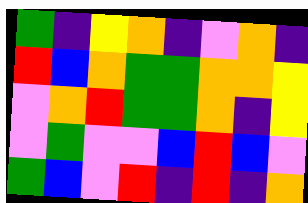[["green", "indigo", "yellow", "orange", "indigo", "violet", "orange", "indigo"], ["red", "blue", "orange", "green", "green", "orange", "orange", "yellow"], ["violet", "orange", "red", "green", "green", "orange", "indigo", "yellow"], ["violet", "green", "violet", "violet", "blue", "red", "blue", "violet"], ["green", "blue", "violet", "red", "indigo", "red", "indigo", "orange"]]